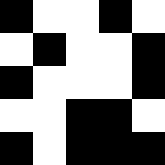[["black", "white", "white", "black", "white"], ["white", "black", "white", "white", "black"], ["black", "white", "white", "white", "black"], ["white", "white", "black", "black", "white"], ["black", "white", "black", "black", "black"]]